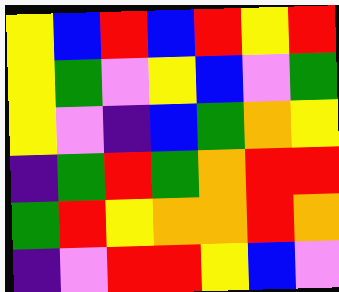[["yellow", "blue", "red", "blue", "red", "yellow", "red"], ["yellow", "green", "violet", "yellow", "blue", "violet", "green"], ["yellow", "violet", "indigo", "blue", "green", "orange", "yellow"], ["indigo", "green", "red", "green", "orange", "red", "red"], ["green", "red", "yellow", "orange", "orange", "red", "orange"], ["indigo", "violet", "red", "red", "yellow", "blue", "violet"]]